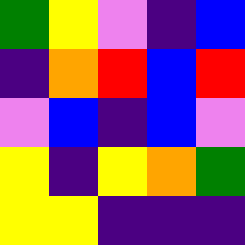[["green", "yellow", "violet", "indigo", "blue"], ["indigo", "orange", "red", "blue", "red"], ["violet", "blue", "indigo", "blue", "violet"], ["yellow", "indigo", "yellow", "orange", "green"], ["yellow", "yellow", "indigo", "indigo", "indigo"]]